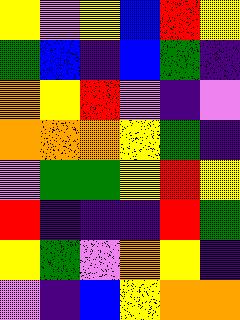[["yellow", "violet", "yellow", "blue", "red", "yellow"], ["green", "blue", "indigo", "blue", "green", "indigo"], ["orange", "yellow", "red", "violet", "indigo", "violet"], ["orange", "orange", "orange", "yellow", "green", "indigo"], ["violet", "green", "green", "yellow", "red", "yellow"], ["red", "indigo", "indigo", "indigo", "red", "green"], ["yellow", "green", "violet", "orange", "yellow", "indigo"], ["violet", "indigo", "blue", "yellow", "orange", "orange"]]